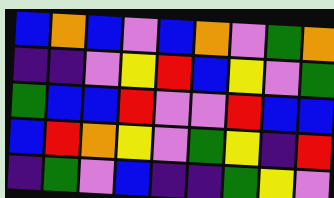[["blue", "orange", "blue", "violet", "blue", "orange", "violet", "green", "orange"], ["indigo", "indigo", "violet", "yellow", "red", "blue", "yellow", "violet", "green"], ["green", "blue", "blue", "red", "violet", "violet", "red", "blue", "blue"], ["blue", "red", "orange", "yellow", "violet", "green", "yellow", "indigo", "red"], ["indigo", "green", "violet", "blue", "indigo", "indigo", "green", "yellow", "violet"]]